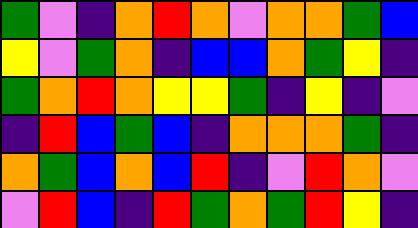[["green", "violet", "indigo", "orange", "red", "orange", "violet", "orange", "orange", "green", "blue"], ["yellow", "violet", "green", "orange", "indigo", "blue", "blue", "orange", "green", "yellow", "indigo"], ["green", "orange", "red", "orange", "yellow", "yellow", "green", "indigo", "yellow", "indigo", "violet"], ["indigo", "red", "blue", "green", "blue", "indigo", "orange", "orange", "orange", "green", "indigo"], ["orange", "green", "blue", "orange", "blue", "red", "indigo", "violet", "red", "orange", "violet"], ["violet", "red", "blue", "indigo", "red", "green", "orange", "green", "red", "yellow", "indigo"]]